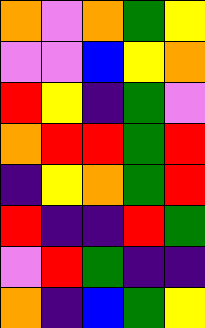[["orange", "violet", "orange", "green", "yellow"], ["violet", "violet", "blue", "yellow", "orange"], ["red", "yellow", "indigo", "green", "violet"], ["orange", "red", "red", "green", "red"], ["indigo", "yellow", "orange", "green", "red"], ["red", "indigo", "indigo", "red", "green"], ["violet", "red", "green", "indigo", "indigo"], ["orange", "indigo", "blue", "green", "yellow"]]